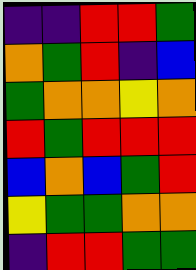[["indigo", "indigo", "red", "red", "green"], ["orange", "green", "red", "indigo", "blue"], ["green", "orange", "orange", "yellow", "orange"], ["red", "green", "red", "red", "red"], ["blue", "orange", "blue", "green", "red"], ["yellow", "green", "green", "orange", "orange"], ["indigo", "red", "red", "green", "green"]]